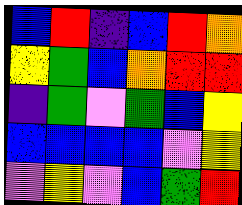[["blue", "red", "indigo", "blue", "red", "orange"], ["yellow", "green", "blue", "orange", "red", "red"], ["indigo", "green", "violet", "green", "blue", "yellow"], ["blue", "blue", "blue", "blue", "violet", "yellow"], ["violet", "yellow", "violet", "blue", "green", "red"]]